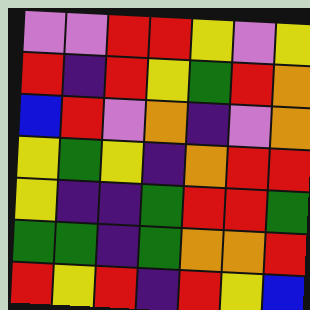[["violet", "violet", "red", "red", "yellow", "violet", "yellow"], ["red", "indigo", "red", "yellow", "green", "red", "orange"], ["blue", "red", "violet", "orange", "indigo", "violet", "orange"], ["yellow", "green", "yellow", "indigo", "orange", "red", "red"], ["yellow", "indigo", "indigo", "green", "red", "red", "green"], ["green", "green", "indigo", "green", "orange", "orange", "red"], ["red", "yellow", "red", "indigo", "red", "yellow", "blue"]]